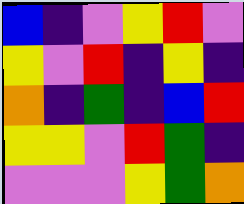[["blue", "indigo", "violet", "yellow", "red", "violet"], ["yellow", "violet", "red", "indigo", "yellow", "indigo"], ["orange", "indigo", "green", "indigo", "blue", "red"], ["yellow", "yellow", "violet", "red", "green", "indigo"], ["violet", "violet", "violet", "yellow", "green", "orange"]]